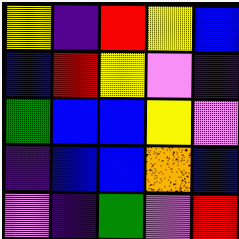[["yellow", "indigo", "red", "yellow", "blue"], ["blue", "red", "yellow", "violet", "indigo"], ["green", "blue", "blue", "yellow", "violet"], ["indigo", "blue", "blue", "orange", "blue"], ["violet", "indigo", "green", "violet", "red"]]